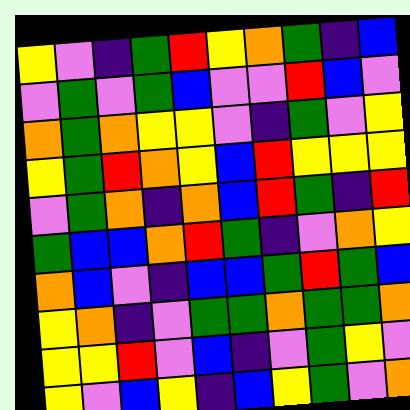[["yellow", "violet", "indigo", "green", "red", "yellow", "orange", "green", "indigo", "blue"], ["violet", "green", "violet", "green", "blue", "violet", "violet", "red", "blue", "violet"], ["orange", "green", "orange", "yellow", "yellow", "violet", "indigo", "green", "violet", "yellow"], ["yellow", "green", "red", "orange", "yellow", "blue", "red", "yellow", "yellow", "yellow"], ["violet", "green", "orange", "indigo", "orange", "blue", "red", "green", "indigo", "red"], ["green", "blue", "blue", "orange", "red", "green", "indigo", "violet", "orange", "yellow"], ["orange", "blue", "violet", "indigo", "blue", "blue", "green", "red", "green", "blue"], ["yellow", "orange", "indigo", "violet", "green", "green", "orange", "green", "green", "orange"], ["yellow", "yellow", "red", "violet", "blue", "indigo", "violet", "green", "yellow", "violet"], ["yellow", "violet", "blue", "yellow", "indigo", "blue", "yellow", "green", "violet", "orange"]]